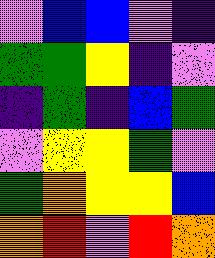[["violet", "blue", "blue", "violet", "indigo"], ["green", "green", "yellow", "indigo", "violet"], ["indigo", "green", "indigo", "blue", "green"], ["violet", "yellow", "yellow", "green", "violet"], ["green", "orange", "yellow", "yellow", "blue"], ["orange", "red", "violet", "red", "orange"]]